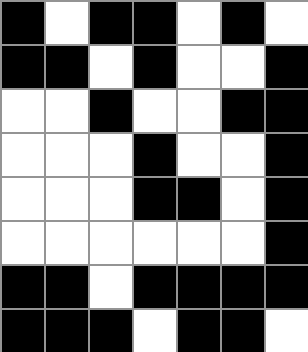[["black", "white", "black", "black", "white", "black", "white"], ["black", "black", "white", "black", "white", "white", "black"], ["white", "white", "black", "white", "white", "black", "black"], ["white", "white", "white", "black", "white", "white", "black"], ["white", "white", "white", "black", "black", "white", "black"], ["white", "white", "white", "white", "white", "white", "black"], ["black", "black", "white", "black", "black", "black", "black"], ["black", "black", "black", "white", "black", "black", "white"]]